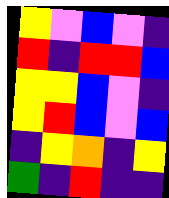[["yellow", "violet", "blue", "violet", "indigo"], ["red", "indigo", "red", "red", "blue"], ["yellow", "yellow", "blue", "violet", "indigo"], ["yellow", "red", "blue", "violet", "blue"], ["indigo", "yellow", "orange", "indigo", "yellow"], ["green", "indigo", "red", "indigo", "indigo"]]